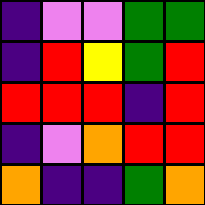[["indigo", "violet", "violet", "green", "green"], ["indigo", "red", "yellow", "green", "red"], ["red", "red", "red", "indigo", "red"], ["indigo", "violet", "orange", "red", "red"], ["orange", "indigo", "indigo", "green", "orange"]]